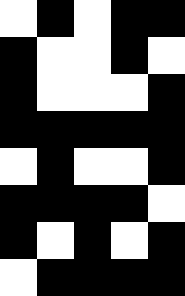[["white", "black", "white", "black", "black"], ["black", "white", "white", "black", "white"], ["black", "white", "white", "white", "black"], ["black", "black", "black", "black", "black"], ["white", "black", "white", "white", "black"], ["black", "black", "black", "black", "white"], ["black", "white", "black", "white", "black"], ["white", "black", "black", "black", "black"]]